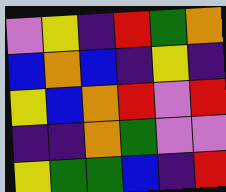[["violet", "yellow", "indigo", "red", "green", "orange"], ["blue", "orange", "blue", "indigo", "yellow", "indigo"], ["yellow", "blue", "orange", "red", "violet", "red"], ["indigo", "indigo", "orange", "green", "violet", "violet"], ["yellow", "green", "green", "blue", "indigo", "red"]]